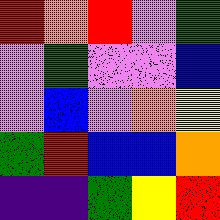[["red", "orange", "red", "violet", "green"], ["violet", "green", "violet", "violet", "blue"], ["violet", "blue", "violet", "orange", "yellow"], ["green", "red", "blue", "blue", "orange"], ["indigo", "indigo", "green", "yellow", "red"]]